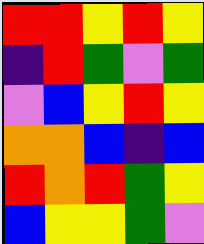[["red", "red", "yellow", "red", "yellow"], ["indigo", "red", "green", "violet", "green"], ["violet", "blue", "yellow", "red", "yellow"], ["orange", "orange", "blue", "indigo", "blue"], ["red", "orange", "red", "green", "yellow"], ["blue", "yellow", "yellow", "green", "violet"]]